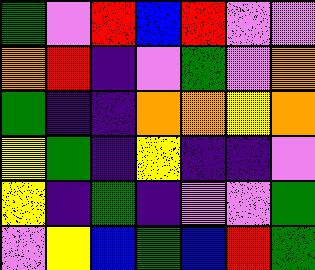[["green", "violet", "red", "blue", "red", "violet", "violet"], ["orange", "red", "indigo", "violet", "green", "violet", "orange"], ["green", "indigo", "indigo", "orange", "orange", "yellow", "orange"], ["yellow", "green", "indigo", "yellow", "indigo", "indigo", "violet"], ["yellow", "indigo", "green", "indigo", "violet", "violet", "green"], ["violet", "yellow", "blue", "green", "blue", "red", "green"]]